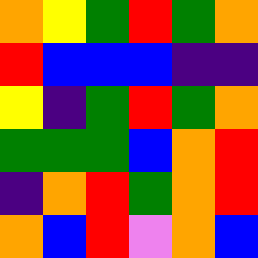[["orange", "yellow", "green", "red", "green", "orange"], ["red", "blue", "blue", "blue", "indigo", "indigo"], ["yellow", "indigo", "green", "red", "green", "orange"], ["green", "green", "green", "blue", "orange", "red"], ["indigo", "orange", "red", "green", "orange", "red"], ["orange", "blue", "red", "violet", "orange", "blue"]]